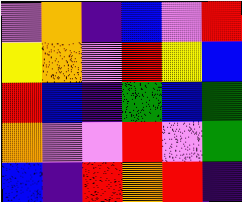[["violet", "orange", "indigo", "blue", "violet", "red"], ["yellow", "orange", "violet", "red", "yellow", "blue"], ["red", "blue", "indigo", "green", "blue", "green"], ["orange", "violet", "violet", "red", "violet", "green"], ["blue", "indigo", "red", "orange", "red", "indigo"]]